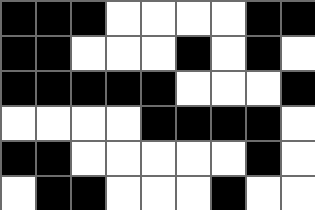[["black", "black", "black", "white", "white", "white", "white", "black", "black"], ["black", "black", "white", "white", "white", "black", "white", "black", "white"], ["black", "black", "black", "black", "black", "white", "white", "white", "black"], ["white", "white", "white", "white", "black", "black", "black", "black", "white"], ["black", "black", "white", "white", "white", "white", "white", "black", "white"], ["white", "black", "black", "white", "white", "white", "black", "white", "white"]]